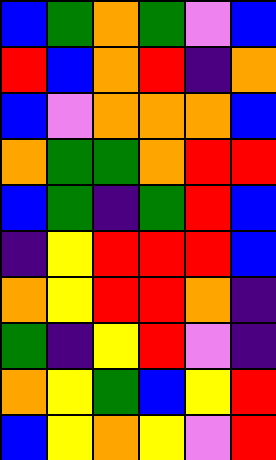[["blue", "green", "orange", "green", "violet", "blue"], ["red", "blue", "orange", "red", "indigo", "orange"], ["blue", "violet", "orange", "orange", "orange", "blue"], ["orange", "green", "green", "orange", "red", "red"], ["blue", "green", "indigo", "green", "red", "blue"], ["indigo", "yellow", "red", "red", "red", "blue"], ["orange", "yellow", "red", "red", "orange", "indigo"], ["green", "indigo", "yellow", "red", "violet", "indigo"], ["orange", "yellow", "green", "blue", "yellow", "red"], ["blue", "yellow", "orange", "yellow", "violet", "red"]]